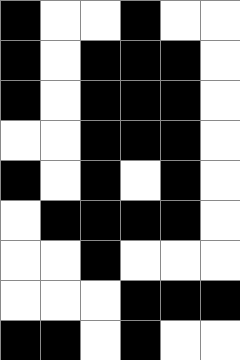[["black", "white", "white", "black", "white", "white"], ["black", "white", "black", "black", "black", "white"], ["black", "white", "black", "black", "black", "white"], ["white", "white", "black", "black", "black", "white"], ["black", "white", "black", "white", "black", "white"], ["white", "black", "black", "black", "black", "white"], ["white", "white", "black", "white", "white", "white"], ["white", "white", "white", "black", "black", "black"], ["black", "black", "white", "black", "white", "white"]]